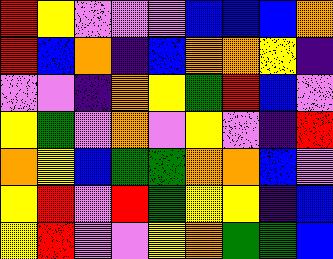[["red", "yellow", "violet", "violet", "violet", "blue", "blue", "blue", "orange"], ["red", "blue", "orange", "indigo", "blue", "orange", "orange", "yellow", "indigo"], ["violet", "violet", "indigo", "orange", "yellow", "green", "red", "blue", "violet"], ["yellow", "green", "violet", "orange", "violet", "yellow", "violet", "indigo", "red"], ["orange", "yellow", "blue", "green", "green", "orange", "orange", "blue", "violet"], ["yellow", "red", "violet", "red", "green", "yellow", "yellow", "indigo", "blue"], ["yellow", "red", "violet", "violet", "yellow", "orange", "green", "green", "blue"]]